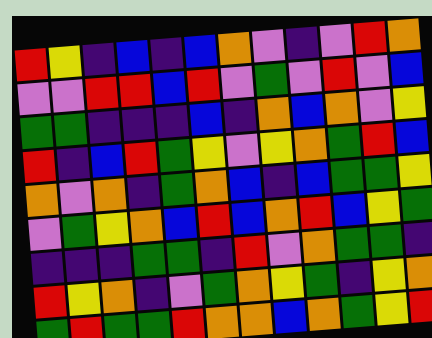[["red", "yellow", "indigo", "blue", "indigo", "blue", "orange", "violet", "indigo", "violet", "red", "orange"], ["violet", "violet", "red", "red", "blue", "red", "violet", "green", "violet", "red", "violet", "blue"], ["green", "green", "indigo", "indigo", "indigo", "blue", "indigo", "orange", "blue", "orange", "violet", "yellow"], ["red", "indigo", "blue", "red", "green", "yellow", "violet", "yellow", "orange", "green", "red", "blue"], ["orange", "violet", "orange", "indigo", "green", "orange", "blue", "indigo", "blue", "green", "green", "yellow"], ["violet", "green", "yellow", "orange", "blue", "red", "blue", "orange", "red", "blue", "yellow", "green"], ["indigo", "indigo", "indigo", "green", "green", "indigo", "red", "violet", "orange", "green", "green", "indigo"], ["red", "yellow", "orange", "indigo", "violet", "green", "orange", "yellow", "green", "indigo", "yellow", "orange"], ["green", "red", "green", "green", "red", "orange", "orange", "blue", "orange", "green", "yellow", "red"]]